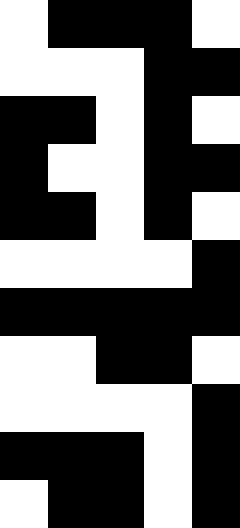[["white", "black", "black", "black", "white"], ["white", "white", "white", "black", "black"], ["black", "black", "white", "black", "white"], ["black", "white", "white", "black", "black"], ["black", "black", "white", "black", "white"], ["white", "white", "white", "white", "black"], ["black", "black", "black", "black", "black"], ["white", "white", "black", "black", "white"], ["white", "white", "white", "white", "black"], ["black", "black", "black", "white", "black"], ["white", "black", "black", "white", "black"]]